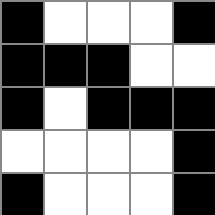[["black", "white", "white", "white", "black"], ["black", "black", "black", "white", "white"], ["black", "white", "black", "black", "black"], ["white", "white", "white", "white", "black"], ["black", "white", "white", "white", "black"]]